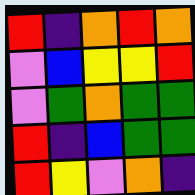[["red", "indigo", "orange", "red", "orange"], ["violet", "blue", "yellow", "yellow", "red"], ["violet", "green", "orange", "green", "green"], ["red", "indigo", "blue", "green", "green"], ["red", "yellow", "violet", "orange", "indigo"]]